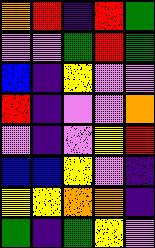[["orange", "red", "indigo", "red", "green"], ["violet", "violet", "green", "red", "green"], ["blue", "indigo", "yellow", "violet", "violet"], ["red", "indigo", "violet", "violet", "orange"], ["violet", "indigo", "violet", "yellow", "red"], ["blue", "blue", "yellow", "violet", "indigo"], ["yellow", "yellow", "orange", "orange", "indigo"], ["green", "indigo", "green", "yellow", "violet"]]